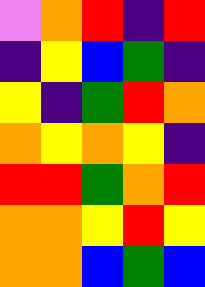[["violet", "orange", "red", "indigo", "red"], ["indigo", "yellow", "blue", "green", "indigo"], ["yellow", "indigo", "green", "red", "orange"], ["orange", "yellow", "orange", "yellow", "indigo"], ["red", "red", "green", "orange", "red"], ["orange", "orange", "yellow", "red", "yellow"], ["orange", "orange", "blue", "green", "blue"]]